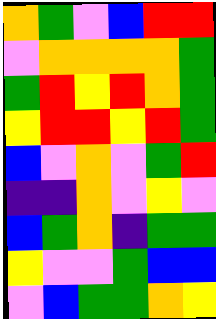[["orange", "green", "violet", "blue", "red", "red"], ["violet", "orange", "orange", "orange", "orange", "green"], ["green", "red", "yellow", "red", "orange", "green"], ["yellow", "red", "red", "yellow", "red", "green"], ["blue", "violet", "orange", "violet", "green", "red"], ["indigo", "indigo", "orange", "violet", "yellow", "violet"], ["blue", "green", "orange", "indigo", "green", "green"], ["yellow", "violet", "violet", "green", "blue", "blue"], ["violet", "blue", "green", "green", "orange", "yellow"]]